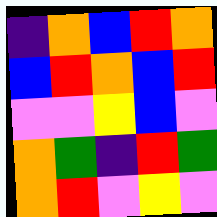[["indigo", "orange", "blue", "red", "orange"], ["blue", "red", "orange", "blue", "red"], ["violet", "violet", "yellow", "blue", "violet"], ["orange", "green", "indigo", "red", "green"], ["orange", "red", "violet", "yellow", "violet"]]